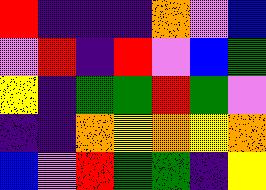[["red", "indigo", "indigo", "indigo", "orange", "violet", "blue"], ["violet", "red", "indigo", "red", "violet", "blue", "green"], ["yellow", "indigo", "green", "green", "red", "green", "violet"], ["indigo", "indigo", "orange", "yellow", "orange", "yellow", "orange"], ["blue", "violet", "red", "green", "green", "indigo", "yellow"]]